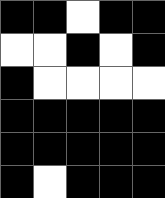[["black", "black", "white", "black", "black"], ["white", "white", "black", "white", "black"], ["black", "white", "white", "white", "white"], ["black", "black", "black", "black", "black"], ["black", "black", "black", "black", "black"], ["black", "white", "black", "black", "black"]]